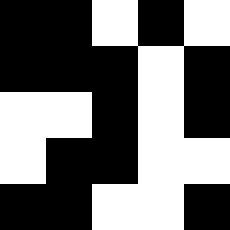[["black", "black", "white", "black", "white"], ["black", "black", "black", "white", "black"], ["white", "white", "black", "white", "black"], ["white", "black", "black", "white", "white"], ["black", "black", "white", "white", "black"]]